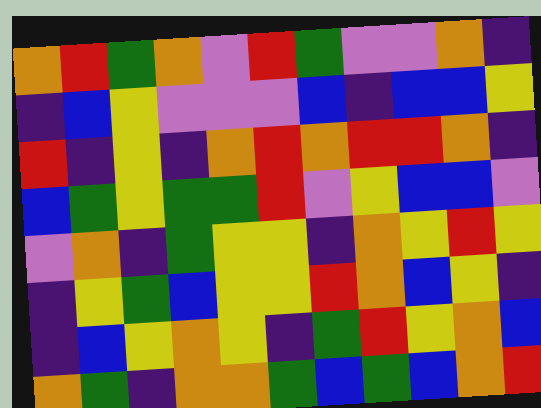[["orange", "red", "green", "orange", "violet", "red", "green", "violet", "violet", "orange", "indigo"], ["indigo", "blue", "yellow", "violet", "violet", "violet", "blue", "indigo", "blue", "blue", "yellow"], ["red", "indigo", "yellow", "indigo", "orange", "red", "orange", "red", "red", "orange", "indigo"], ["blue", "green", "yellow", "green", "green", "red", "violet", "yellow", "blue", "blue", "violet"], ["violet", "orange", "indigo", "green", "yellow", "yellow", "indigo", "orange", "yellow", "red", "yellow"], ["indigo", "yellow", "green", "blue", "yellow", "yellow", "red", "orange", "blue", "yellow", "indigo"], ["indigo", "blue", "yellow", "orange", "yellow", "indigo", "green", "red", "yellow", "orange", "blue"], ["orange", "green", "indigo", "orange", "orange", "green", "blue", "green", "blue", "orange", "red"]]